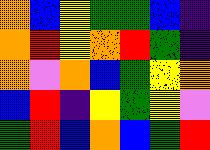[["orange", "blue", "yellow", "green", "green", "blue", "indigo"], ["orange", "red", "yellow", "orange", "red", "green", "indigo"], ["orange", "violet", "orange", "blue", "green", "yellow", "orange"], ["blue", "red", "indigo", "yellow", "green", "yellow", "violet"], ["green", "red", "blue", "orange", "blue", "green", "red"]]